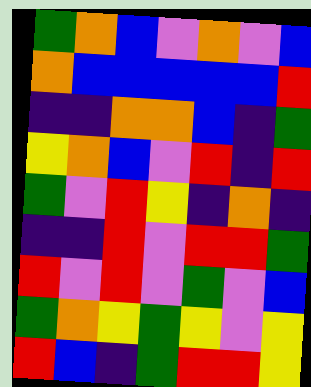[["green", "orange", "blue", "violet", "orange", "violet", "blue"], ["orange", "blue", "blue", "blue", "blue", "blue", "red"], ["indigo", "indigo", "orange", "orange", "blue", "indigo", "green"], ["yellow", "orange", "blue", "violet", "red", "indigo", "red"], ["green", "violet", "red", "yellow", "indigo", "orange", "indigo"], ["indigo", "indigo", "red", "violet", "red", "red", "green"], ["red", "violet", "red", "violet", "green", "violet", "blue"], ["green", "orange", "yellow", "green", "yellow", "violet", "yellow"], ["red", "blue", "indigo", "green", "red", "red", "yellow"]]